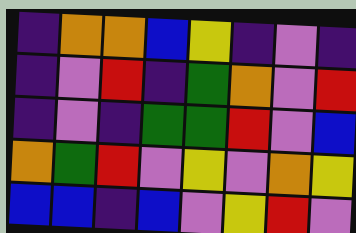[["indigo", "orange", "orange", "blue", "yellow", "indigo", "violet", "indigo"], ["indigo", "violet", "red", "indigo", "green", "orange", "violet", "red"], ["indigo", "violet", "indigo", "green", "green", "red", "violet", "blue"], ["orange", "green", "red", "violet", "yellow", "violet", "orange", "yellow"], ["blue", "blue", "indigo", "blue", "violet", "yellow", "red", "violet"]]